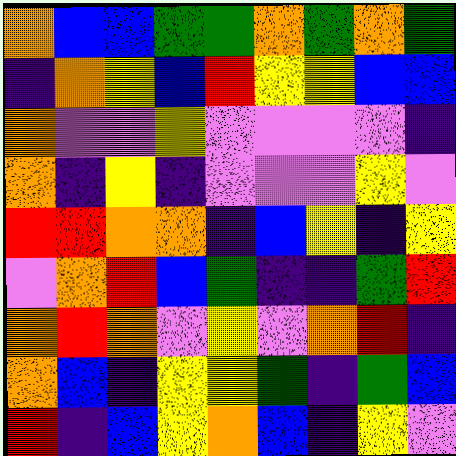[["orange", "blue", "blue", "green", "green", "orange", "green", "orange", "green"], ["indigo", "orange", "yellow", "blue", "red", "yellow", "yellow", "blue", "blue"], ["orange", "violet", "violet", "yellow", "violet", "violet", "violet", "violet", "indigo"], ["orange", "indigo", "yellow", "indigo", "violet", "violet", "violet", "yellow", "violet"], ["red", "red", "orange", "orange", "indigo", "blue", "yellow", "indigo", "yellow"], ["violet", "orange", "red", "blue", "green", "indigo", "indigo", "green", "red"], ["orange", "red", "orange", "violet", "yellow", "violet", "orange", "red", "indigo"], ["orange", "blue", "indigo", "yellow", "yellow", "green", "indigo", "green", "blue"], ["red", "indigo", "blue", "yellow", "orange", "blue", "indigo", "yellow", "violet"]]